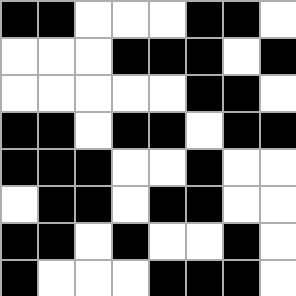[["black", "black", "white", "white", "white", "black", "black", "white"], ["white", "white", "white", "black", "black", "black", "white", "black"], ["white", "white", "white", "white", "white", "black", "black", "white"], ["black", "black", "white", "black", "black", "white", "black", "black"], ["black", "black", "black", "white", "white", "black", "white", "white"], ["white", "black", "black", "white", "black", "black", "white", "white"], ["black", "black", "white", "black", "white", "white", "black", "white"], ["black", "white", "white", "white", "black", "black", "black", "white"]]